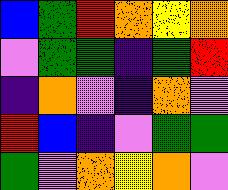[["blue", "green", "red", "orange", "yellow", "orange"], ["violet", "green", "green", "indigo", "green", "red"], ["indigo", "orange", "violet", "indigo", "orange", "violet"], ["red", "blue", "indigo", "violet", "green", "green"], ["green", "violet", "orange", "yellow", "orange", "violet"]]